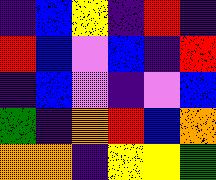[["indigo", "blue", "yellow", "indigo", "red", "indigo"], ["red", "blue", "violet", "blue", "indigo", "red"], ["indigo", "blue", "violet", "indigo", "violet", "blue"], ["green", "indigo", "orange", "red", "blue", "orange"], ["orange", "orange", "indigo", "yellow", "yellow", "green"]]